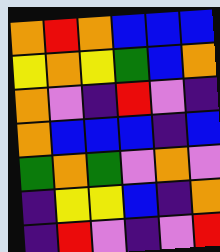[["orange", "red", "orange", "blue", "blue", "blue"], ["yellow", "orange", "yellow", "green", "blue", "orange"], ["orange", "violet", "indigo", "red", "violet", "indigo"], ["orange", "blue", "blue", "blue", "indigo", "blue"], ["green", "orange", "green", "violet", "orange", "violet"], ["indigo", "yellow", "yellow", "blue", "indigo", "orange"], ["indigo", "red", "violet", "indigo", "violet", "red"]]